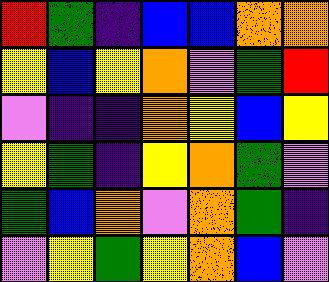[["red", "green", "indigo", "blue", "blue", "orange", "orange"], ["yellow", "blue", "yellow", "orange", "violet", "green", "red"], ["violet", "indigo", "indigo", "orange", "yellow", "blue", "yellow"], ["yellow", "green", "indigo", "yellow", "orange", "green", "violet"], ["green", "blue", "orange", "violet", "orange", "green", "indigo"], ["violet", "yellow", "green", "yellow", "orange", "blue", "violet"]]